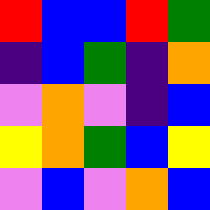[["red", "blue", "blue", "red", "green"], ["indigo", "blue", "green", "indigo", "orange"], ["violet", "orange", "violet", "indigo", "blue"], ["yellow", "orange", "green", "blue", "yellow"], ["violet", "blue", "violet", "orange", "blue"]]